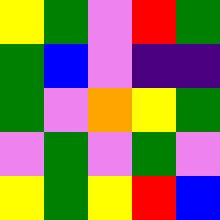[["yellow", "green", "violet", "red", "green"], ["green", "blue", "violet", "indigo", "indigo"], ["green", "violet", "orange", "yellow", "green"], ["violet", "green", "violet", "green", "violet"], ["yellow", "green", "yellow", "red", "blue"]]